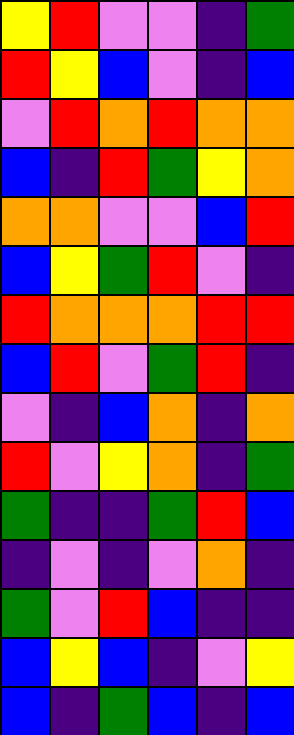[["yellow", "red", "violet", "violet", "indigo", "green"], ["red", "yellow", "blue", "violet", "indigo", "blue"], ["violet", "red", "orange", "red", "orange", "orange"], ["blue", "indigo", "red", "green", "yellow", "orange"], ["orange", "orange", "violet", "violet", "blue", "red"], ["blue", "yellow", "green", "red", "violet", "indigo"], ["red", "orange", "orange", "orange", "red", "red"], ["blue", "red", "violet", "green", "red", "indigo"], ["violet", "indigo", "blue", "orange", "indigo", "orange"], ["red", "violet", "yellow", "orange", "indigo", "green"], ["green", "indigo", "indigo", "green", "red", "blue"], ["indigo", "violet", "indigo", "violet", "orange", "indigo"], ["green", "violet", "red", "blue", "indigo", "indigo"], ["blue", "yellow", "blue", "indigo", "violet", "yellow"], ["blue", "indigo", "green", "blue", "indigo", "blue"]]